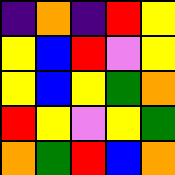[["indigo", "orange", "indigo", "red", "yellow"], ["yellow", "blue", "red", "violet", "yellow"], ["yellow", "blue", "yellow", "green", "orange"], ["red", "yellow", "violet", "yellow", "green"], ["orange", "green", "red", "blue", "orange"]]